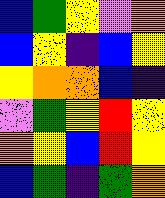[["blue", "green", "yellow", "violet", "orange"], ["blue", "yellow", "indigo", "blue", "yellow"], ["yellow", "orange", "orange", "blue", "indigo"], ["violet", "green", "yellow", "red", "yellow"], ["orange", "yellow", "blue", "red", "yellow"], ["blue", "green", "indigo", "green", "orange"]]